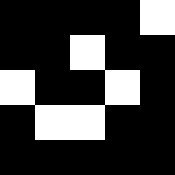[["black", "black", "black", "black", "white"], ["black", "black", "white", "black", "black"], ["white", "black", "black", "white", "black"], ["black", "white", "white", "black", "black"], ["black", "black", "black", "black", "black"]]